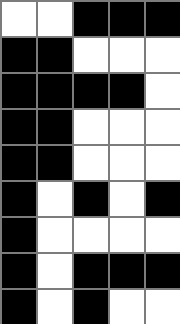[["white", "white", "black", "black", "black"], ["black", "black", "white", "white", "white"], ["black", "black", "black", "black", "white"], ["black", "black", "white", "white", "white"], ["black", "black", "white", "white", "white"], ["black", "white", "black", "white", "black"], ["black", "white", "white", "white", "white"], ["black", "white", "black", "black", "black"], ["black", "white", "black", "white", "white"]]